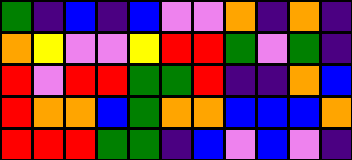[["green", "indigo", "blue", "indigo", "blue", "violet", "violet", "orange", "indigo", "orange", "indigo"], ["orange", "yellow", "violet", "violet", "yellow", "red", "red", "green", "violet", "green", "indigo"], ["red", "violet", "red", "red", "green", "green", "red", "indigo", "indigo", "orange", "blue"], ["red", "orange", "orange", "blue", "green", "orange", "orange", "blue", "blue", "blue", "orange"], ["red", "red", "red", "green", "green", "indigo", "blue", "violet", "blue", "violet", "indigo"]]